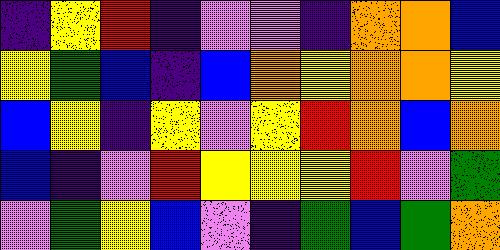[["indigo", "yellow", "red", "indigo", "violet", "violet", "indigo", "orange", "orange", "blue"], ["yellow", "green", "blue", "indigo", "blue", "orange", "yellow", "orange", "orange", "yellow"], ["blue", "yellow", "indigo", "yellow", "violet", "yellow", "red", "orange", "blue", "orange"], ["blue", "indigo", "violet", "red", "yellow", "yellow", "yellow", "red", "violet", "green"], ["violet", "green", "yellow", "blue", "violet", "indigo", "green", "blue", "green", "orange"]]